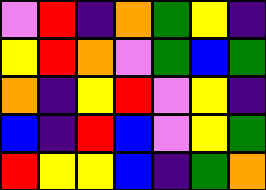[["violet", "red", "indigo", "orange", "green", "yellow", "indigo"], ["yellow", "red", "orange", "violet", "green", "blue", "green"], ["orange", "indigo", "yellow", "red", "violet", "yellow", "indigo"], ["blue", "indigo", "red", "blue", "violet", "yellow", "green"], ["red", "yellow", "yellow", "blue", "indigo", "green", "orange"]]